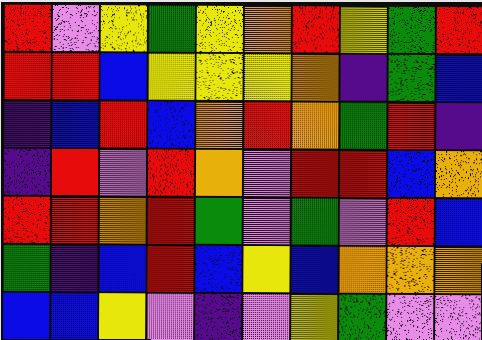[["red", "violet", "yellow", "green", "yellow", "orange", "red", "yellow", "green", "red"], ["red", "red", "blue", "yellow", "yellow", "yellow", "orange", "indigo", "green", "blue"], ["indigo", "blue", "red", "blue", "orange", "red", "orange", "green", "red", "indigo"], ["indigo", "red", "violet", "red", "orange", "violet", "red", "red", "blue", "orange"], ["red", "red", "orange", "red", "green", "violet", "green", "violet", "red", "blue"], ["green", "indigo", "blue", "red", "blue", "yellow", "blue", "orange", "orange", "orange"], ["blue", "blue", "yellow", "violet", "indigo", "violet", "yellow", "green", "violet", "violet"]]